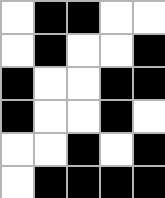[["white", "black", "black", "white", "white"], ["white", "black", "white", "white", "black"], ["black", "white", "white", "black", "black"], ["black", "white", "white", "black", "white"], ["white", "white", "black", "white", "black"], ["white", "black", "black", "black", "black"]]